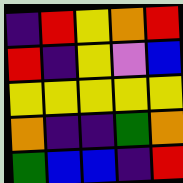[["indigo", "red", "yellow", "orange", "red"], ["red", "indigo", "yellow", "violet", "blue"], ["yellow", "yellow", "yellow", "yellow", "yellow"], ["orange", "indigo", "indigo", "green", "orange"], ["green", "blue", "blue", "indigo", "red"]]